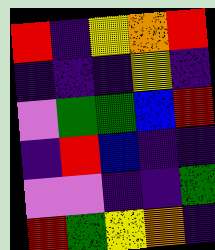[["red", "indigo", "yellow", "orange", "red"], ["indigo", "indigo", "indigo", "yellow", "indigo"], ["violet", "green", "green", "blue", "red"], ["indigo", "red", "blue", "indigo", "indigo"], ["violet", "violet", "indigo", "indigo", "green"], ["red", "green", "yellow", "orange", "indigo"]]